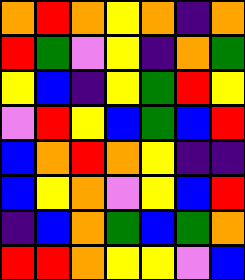[["orange", "red", "orange", "yellow", "orange", "indigo", "orange"], ["red", "green", "violet", "yellow", "indigo", "orange", "green"], ["yellow", "blue", "indigo", "yellow", "green", "red", "yellow"], ["violet", "red", "yellow", "blue", "green", "blue", "red"], ["blue", "orange", "red", "orange", "yellow", "indigo", "indigo"], ["blue", "yellow", "orange", "violet", "yellow", "blue", "red"], ["indigo", "blue", "orange", "green", "blue", "green", "orange"], ["red", "red", "orange", "yellow", "yellow", "violet", "blue"]]